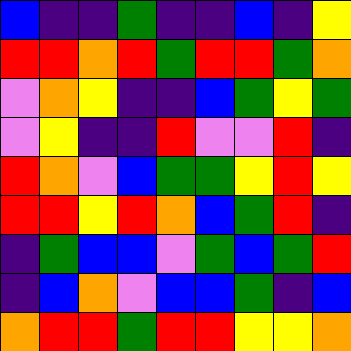[["blue", "indigo", "indigo", "green", "indigo", "indigo", "blue", "indigo", "yellow"], ["red", "red", "orange", "red", "green", "red", "red", "green", "orange"], ["violet", "orange", "yellow", "indigo", "indigo", "blue", "green", "yellow", "green"], ["violet", "yellow", "indigo", "indigo", "red", "violet", "violet", "red", "indigo"], ["red", "orange", "violet", "blue", "green", "green", "yellow", "red", "yellow"], ["red", "red", "yellow", "red", "orange", "blue", "green", "red", "indigo"], ["indigo", "green", "blue", "blue", "violet", "green", "blue", "green", "red"], ["indigo", "blue", "orange", "violet", "blue", "blue", "green", "indigo", "blue"], ["orange", "red", "red", "green", "red", "red", "yellow", "yellow", "orange"]]